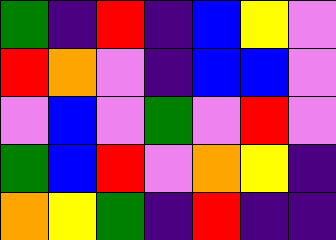[["green", "indigo", "red", "indigo", "blue", "yellow", "violet"], ["red", "orange", "violet", "indigo", "blue", "blue", "violet"], ["violet", "blue", "violet", "green", "violet", "red", "violet"], ["green", "blue", "red", "violet", "orange", "yellow", "indigo"], ["orange", "yellow", "green", "indigo", "red", "indigo", "indigo"]]